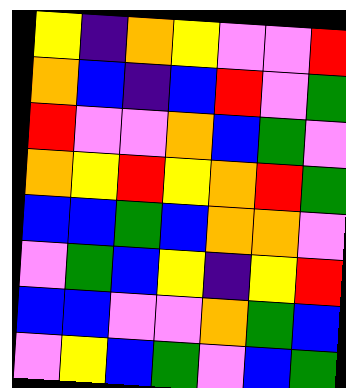[["yellow", "indigo", "orange", "yellow", "violet", "violet", "red"], ["orange", "blue", "indigo", "blue", "red", "violet", "green"], ["red", "violet", "violet", "orange", "blue", "green", "violet"], ["orange", "yellow", "red", "yellow", "orange", "red", "green"], ["blue", "blue", "green", "blue", "orange", "orange", "violet"], ["violet", "green", "blue", "yellow", "indigo", "yellow", "red"], ["blue", "blue", "violet", "violet", "orange", "green", "blue"], ["violet", "yellow", "blue", "green", "violet", "blue", "green"]]